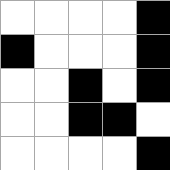[["white", "white", "white", "white", "black"], ["black", "white", "white", "white", "black"], ["white", "white", "black", "white", "black"], ["white", "white", "black", "black", "white"], ["white", "white", "white", "white", "black"]]